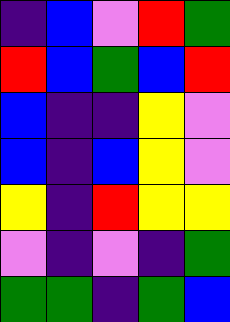[["indigo", "blue", "violet", "red", "green"], ["red", "blue", "green", "blue", "red"], ["blue", "indigo", "indigo", "yellow", "violet"], ["blue", "indigo", "blue", "yellow", "violet"], ["yellow", "indigo", "red", "yellow", "yellow"], ["violet", "indigo", "violet", "indigo", "green"], ["green", "green", "indigo", "green", "blue"]]